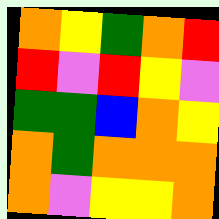[["orange", "yellow", "green", "orange", "red"], ["red", "violet", "red", "yellow", "violet"], ["green", "green", "blue", "orange", "yellow"], ["orange", "green", "orange", "orange", "orange"], ["orange", "violet", "yellow", "yellow", "orange"]]